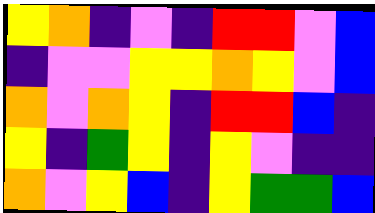[["yellow", "orange", "indigo", "violet", "indigo", "red", "red", "violet", "blue"], ["indigo", "violet", "violet", "yellow", "yellow", "orange", "yellow", "violet", "blue"], ["orange", "violet", "orange", "yellow", "indigo", "red", "red", "blue", "indigo"], ["yellow", "indigo", "green", "yellow", "indigo", "yellow", "violet", "indigo", "indigo"], ["orange", "violet", "yellow", "blue", "indigo", "yellow", "green", "green", "blue"]]